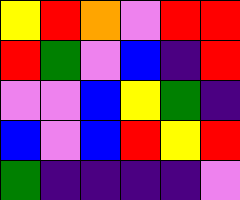[["yellow", "red", "orange", "violet", "red", "red"], ["red", "green", "violet", "blue", "indigo", "red"], ["violet", "violet", "blue", "yellow", "green", "indigo"], ["blue", "violet", "blue", "red", "yellow", "red"], ["green", "indigo", "indigo", "indigo", "indigo", "violet"]]